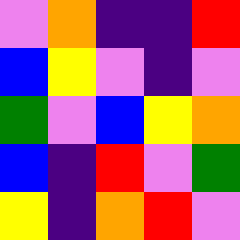[["violet", "orange", "indigo", "indigo", "red"], ["blue", "yellow", "violet", "indigo", "violet"], ["green", "violet", "blue", "yellow", "orange"], ["blue", "indigo", "red", "violet", "green"], ["yellow", "indigo", "orange", "red", "violet"]]